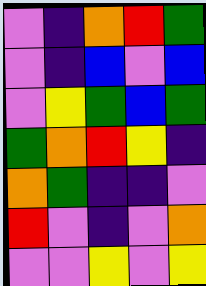[["violet", "indigo", "orange", "red", "green"], ["violet", "indigo", "blue", "violet", "blue"], ["violet", "yellow", "green", "blue", "green"], ["green", "orange", "red", "yellow", "indigo"], ["orange", "green", "indigo", "indigo", "violet"], ["red", "violet", "indigo", "violet", "orange"], ["violet", "violet", "yellow", "violet", "yellow"]]